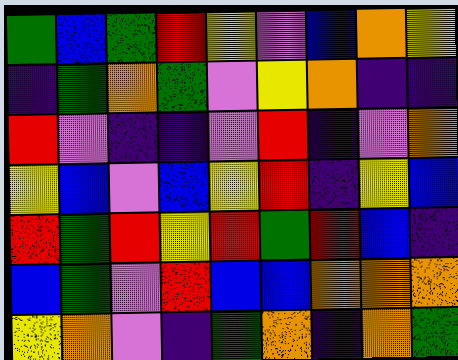[["green", "blue", "green", "red", "yellow", "violet", "blue", "orange", "yellow"], ["indigo", "green", "orange", "green", "violet", "yellow", "orange", "indigo", "indigo"], ["red", "violet", "indigo", "indigo", "violet", "red", "indigo", "violet", "orange"], ["yellow", "blue", "violet", "blue", "yellow", "red", "indigo", "yellow", "blue"], ["red", "green", "red", "yellow", "red", "green", "red", "blue", "indigo"], ["blue", "green", "violet", "red", "blue", "blue", "orange", "orange", "orange"], ["yellow", "orange", "violet", "indigo", "green", "orange", "indigo", "orange", "green"]]